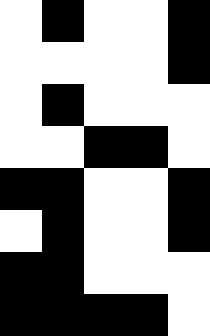[["white", "black", "white", "white", "black"], ["white", "white", "white", "white", "black"], ["white", "black", "white", "white", "white"], ["white", "white", "black", "black", "white"], ["black", "black", "white", "white", "black"], ["white", "black", "white", "white", "black"], ["black", "black", "white", "white", "white"], ["black", "black", "black", "black", "white"]]